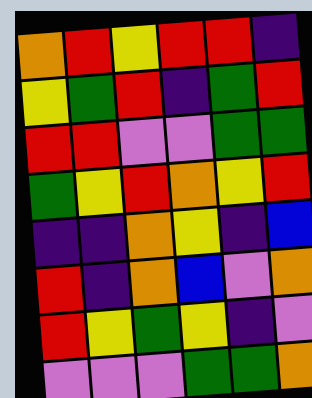[["orange", "red", "yellow", "red", "red", "indigo"], ["yellow", "green", "red", "indigo", "green", "red"], ["red", "red", "violet", "violet", "green", "green"], ["green", "yellow", "red", "orange", "yellow", "red"], ["indigo", "indigo", "orange", "yellow", "indigo", "blue"], ["red", "indigo", "orange", "blue", "violet", "orange"], ["red", "yellow", "green", "yellow", "indigo", "violet"], ["violet", "violet", "violet", "green", "green", "orange"]]